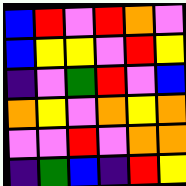[["blue", "red", "violet", "red", "orange", "violet"], ["blue", "yellow", "yellow", "violet", "red", "yellow"], ["indigo", "violet", "green", "red", "violet", "blue"], ["orange", "yellow", "violet", "orange", "yellow", "orange"], ["violet", "violet", "red", "violet", "orange", "orange"], ["indigo", "green", "blue", "indigo", "red", "yellow"]]